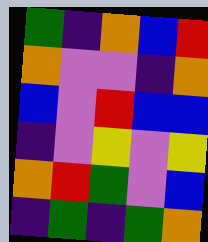[["green", "indigo", "orange", "blue", "red"], ["orange", "violet", "violet", "indigo", "orange"], ["blue", "violet", "red", "blue", "blue"], ["indigo", "violet", "yellow", "violet", "yellow"], ["orange", "red", "green", "violet", "blue"], ["indigo", "green", "indigo", "green", "orange"]]